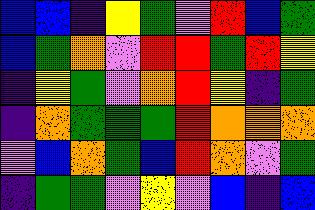[["blue", "blue", "indigo", "yellow", "green", "violet", "red", "blue", "green"], ["blue", "green", "orange", "violet", "red", "red", "green", "red", "yellow"], ["indigo", "yellow", "green", "violet", "orange", "red", "yellow", "indigo", "green"], ["indigo", "orange", "green", "green", "green", "red", "orange", "orange", "orange"], ["violet", "blue", "orange", "green", "blue", "red", "orange", "violet", "green"], ["indigo", "green", "green", "violet", "yellow", "violet", "blue", "indigo", "blue"]]